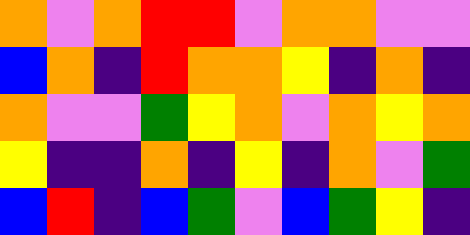[["orange", "violet", "orange", "red", "red", "violet", "orange", "orange", "violet", "violet"], ["blue", "orange", "indigo", "red", "orange", "orange", "yellow", "indigo", "orange", "indigo"], ["orange", "violet", "violet", "green", "yellow", "orange", "violet", "orange", "yellow", "orange"], ["yellow", "indigo", "indigo", "orange", "indigo", "yellow", "indigo", "orange", "violet", "green"], ["blue", "red", "indigo", "blue", "green", "violet", "blue", "green", "yellow", "indigo"]]